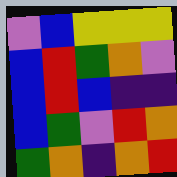[["violet", "blue", "yellow", "yellow", "yellow"], ["blue", "red", "green", "orange", "violet"], ["blue", "red", "blue", "indigo", "indigo"], ["blue", "green", "violet", "red", "orange"], ["green", "orange", "indigo", "orange", "red"]]